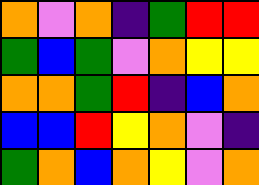[["orange", "violet", "orange", "indigo", "green", "red", "red"], ["green", "blue", "green", "violet", "orange", "yellow", "yellow"], ["orange", "orange", "green", "red", "indigo", "blue", "orange"], ["blue", "blue", "red", "yellow", "orange", "violet", "indigo"], ["green", "orange", "blue", "orange", "yellow", "violet", "orange"]]